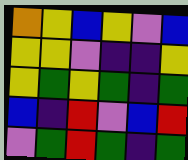[["orange", "yellow", "blue", "yellow", "violet", "blue"], ["yellow", "yellow", "violet", "indigo", "indigo", "yellow"], ["yellow", "green", "yellow", "green", "indigo", "green"], ["blue", "indigo", "red", "violet", "blue", "red"], ["violet", "green", "red", "green", "indigo", "green"]]